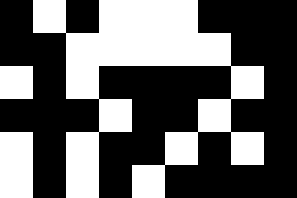[["black", "white", "black", "white", "white", "white", "black", "black", "black"], ["black", "black", "white", "white", "white", "white", "white", "black", "black"], ["white", "black", "white", "black", "black", "black", "black", "white", "black"], ["black", "black", "black", "white", "black", "black", "white", "black", "black"], ["white", "black", "white", "black", "black", "white", "black", "white", "black"], ["white", "black", "white", "black", "white", "black", "black", "black", "black"]]